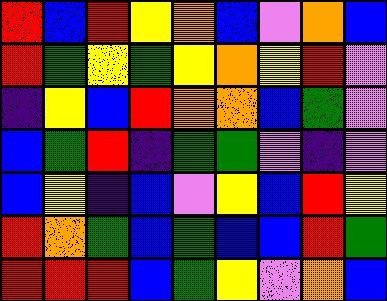[["red", "blue", "red", "yellow", "orange", "blue", "violet", "orange", "blue"], ["red", "green", "yellow", "green", "yellow", "orange", "yellow", "red", "violet"], ["indigo", "yellow", "blue", "red", "orange", "orange", "blue", "green", "violet"], ["blue", "green", "red", "indigo", "green", "green", "violet", "indigo", "violet"], ["blue", "yellow", "indigo", "blue", "violet", "yellow", "blue", "red", "yellow"], ["red", "orange", "green", "blue", "green", "blue", "blue", "red", "green"], ["red", "red", "red", "blue", "green", "yellow", "violet", "orange", "blue"]]